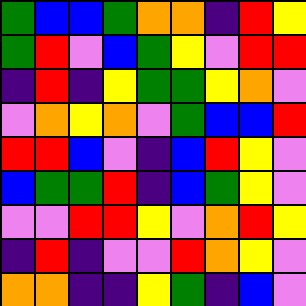[["green", "blue", "blue", "green", "orange", "orange", "indigo", "red", "yellow"], ["green", "red", "violet", "blue", "green", "yellow", "violet", "red", "red"], ["indigo", "red", "indigo", "yellow", "green", "green", "yellow", "orange", "violet"], ["violet", "orange", "yellow", "orange", "violet", "green", "blue", "blue", "red"], ["red", "red", "blue", "violet", "indigo", "blue", "red", "yellow", "violet"], ["blue", "green", "green", "red", "indigo", "blue", "green", "yellow", "violet"], ["violet", "violet", "red", "red", "yellow", "violet", "orange", "red", "yellow"], ["indigo", "red", "indigo", "violet", "violet", "red", "orange", "yellow", "violet"], ["orange", "orange", "indigo", "indigo", "yellow", "green", "indigo", "blue", "violet"]]